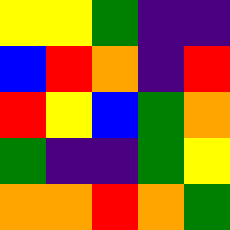[["yellow", "yellow", "green", "indigo", "indigo"], ["blue", "red", "orange", "indigo", "red"], ["red", "yellow", "blue", "green", "orange"], ["green", "indigo", "indigo", "green", "yellow"], ["orange", "orange", "red", "orange", "green"]]